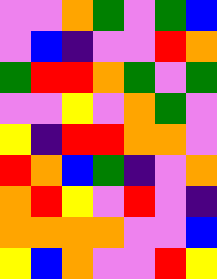[["violet", "violet", "orange", "green", "violet", "green", "blue"], ["violet", "blue", "indigo", "violet", "violet", "red", "orange"], ["green", "red", "red", "orange", "green", "violet", "green"], ["violet", "violet", "yellow", "violet", "orange", "green", "violet"], ["yellow", "indigo", "red", "red", "orange", "orange", "violet"], ["red", "orange", "blue", "green", "indigo", "violet", "orange"], ["orange", "red", "yellow", "violet", "red", "violet", "indigo"], ["orange", "orange", "orange", "orange", "violet", "violet", "blue"], ["yellow", "blue", "orange", "violet", "violet", "red", "yellow"]]